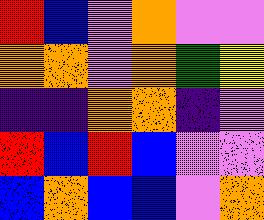[["red", "blue", "violet", "orange", "violet", "violet"], ["orange", "orange", "violet", "orange", "green", "yellow"], ["indigo", "indigo", "orange", "orange", "indigo", "violet"], ["red", "blue", "red", "blue", "violet", "violet"], ["blue", "orange", "blue", "blue", "violet", "orange"]]